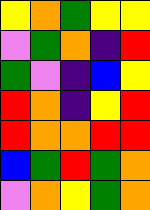[["yellow", "orange", "green", "yellow", "yellow"], ["violet", "green", "orange", "indigo", "red"], ["green", "violet", "indigo", "blue", "yellow"], ["red", "orange", "indigo", "yellow", "red"], ["red", "orange", "orange", "red", "red"], ["blue", "green", "red", "green", "orange"], ["violet", "orange", "yellow", "green", "orange"]]